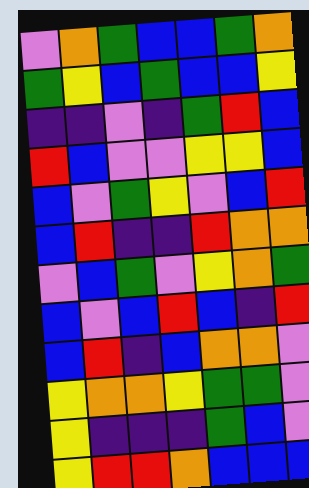[["violet", "orange", "green", "blue", "blue", "green", "orange"], ["green", "yellow", "blue", "green", "blue", "blue", "yellow"], ["indigo", "indigo", "violet", "indigo", "green", "red", "blue"], ["red", "blue", "violet", "violet", "yellow", "yellow", "blue"], ["blue", "violet", "green", "yellow", "violet", "blue", "red"], ["blue", "red", "indigo", "indigo", "red", "orange", "orange"], ["violet", "blue", "green", "violet", "yellow", "orange", "green"], ["blue", "violet", "blue", "red", "blue", "indigo", "red"], ["blue", "red", "indigo", "blue", "orange", "orange", "violet"], ["yellow", "orange", "orange", "yellow", "green", "green", "violet"], ["yellow", "indigo", "indigo", "indigo", "green", "blue", "violet"], ["yellow", "red", "red", "orange", "blue", "blue", "blue"]]